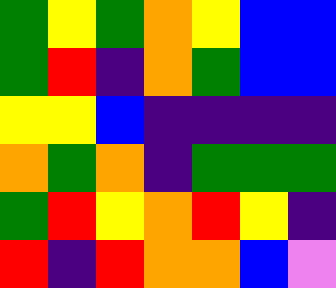[["green", "yellow", "green", "orange", "yellow", "blue", "blue"], ["green", "red", "indigo", "orange", "green", "blue", "blue"], ["yellow", "yellow", "blue", "indigo", "indigo", "indigo", "indigo"], ["orange", "green", "orange", "indigo", "green", "green", "green"], ["green", "red", "yellow", "orange", "red", "yellow", "indigo"], ["red", "indigo", "red", "orange", "orange", "blue", "violet"]]